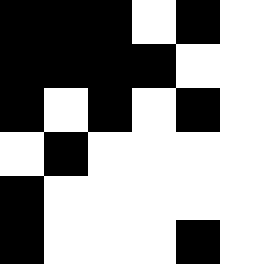[["black", "black", "black", "white", "black", "white"], ["black", "black", "black", "black", "white", "white"], ["black", "white", "black", "white", "black", "white"], ["white", "black", "white", "white", "white", "white"], ["black", "white", "white", "white", "white", "white"], ["black", "white", "white", "white", "black", "white"]]